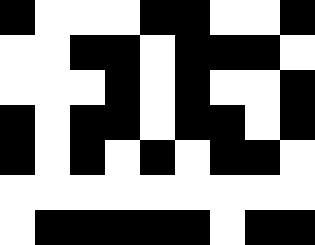[["black", "white", "white", "white", "black", "black", "white", "white", "black"], ["white", "white", "black", "black", "white", "black", "black", "black", "white"], ["white", "white", "white", "black", "white", "black", "white", "white", "black"], ["black", "white", "black", "black", "white", "black", "black", "white", "black"], ["black", "white", "black", "white", "black", "white", "black", "black", "white"], ["white", "white", "white", "white", "white", "white", "white", "white", "white"], ["white", "black", "black", "black", "black", "black", "white", "black", "black"]]